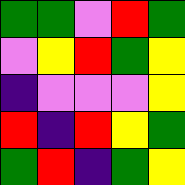[["green", "green", "violet", "red", "green"], ["violet", "yellow", "red", "green", "yellow"], ["indigo", "violet", "violet", "violet", "yellow"], ["red", "indigo", "red", "yellow", "green"], ["green", "red", "indigo", "green", "yellow"]]